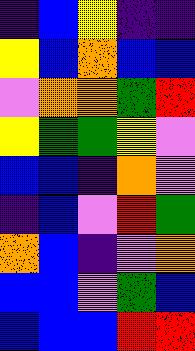[["indigo", "blue", "yellow", "indigo", "indigo"], ["yellow", "blue", "orange", "blue", "blue"], ["violet", "orange", "orange", "green", "red"], ["yellow", "green", "green", "yellow", "violet"], ["blue", "blue", "indigo", "orange", "violet"], ["indigo", "blue", "violet", "red", "green"], ["orange", "blue", "indigo", "violet", "orange"], ["blue", "blue", "violet", "green", "blue"], ["blue", "blue", "blue", "red", "red"]]